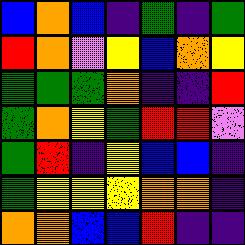[["blue", "orange", "blue", "indigo", "green", "indigo", "green"], ["red", "orange", "violet", "yellow", "blue", "orange", "yellow"], ["green", "green", "green", "orange", "indigo", "indigo", "red"], ["green", "orange", "yellow", "green", "red", "red", "violet"], ["green", "red", "indigo", "yellow", "blue", "blue", "indigo"], ["green", "yellow", "yellow", "yellow", "orange", "orange", "indigo"], ["orange", "orange", "blue", "blue", "red", "indigo", "indigo"]]